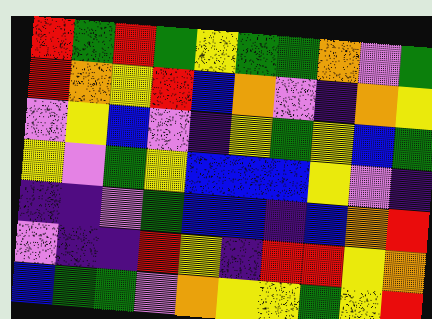[["red", "green", "red", "green", "yellow", "green", "green", "orange", "violet", "green"], ["red", "orange", "yellow", "red", "blue", "orange", "violet", "indigo", "orange", "yellow"], ["violet", "yellow", "blue", "violet", "indigo", "yellow", "green", "yellow", "blue", "green"], ["yellow", "violet", "green", "yellow", "blue", "blue", "blue", "yellow", "violet", "indigo"], ["indigo", "indigo", "violet", "green", "blue", "blue", "indigo", "blue", "orange", "red"], ["violet", "indigo", "indigo", "red", "yellow", "indigo", "red", "red", "yellow", "orange"], ["blue", "green", "green", "violet", "orange", "yellow", "yellow", "green", "yellow", "red"]]